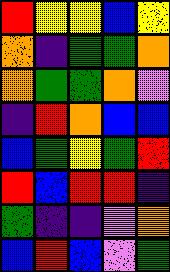[["red", "yellow", "yellow", "blue", "yellow"], ["orange", "indigo", "green", "green", "orange"], ["orange", "green", "green", "orange", "violet"], ["indigo", "red", "orange", "blue", "blue"], ["blue", "green", "yellow", "green", "red"], ["red", "blue", "red", "red", "indigo"], ["green", "indigo", "indigo", "violet", "orange"], ["blue", "red", "blue", "violet", "green"]]